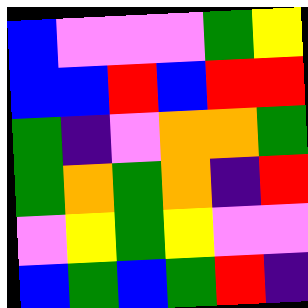[["blue", "violet", "violet", "violet", "green", "yellow"], ["blue", "blue", "red", "blue", "red", "red"], ["green", "indigo", "violet", "orange", "orange", "green"], ["green", "orange", "green", "orange", "indigo", "red"], ["violet", "yellow", "green", "yellow", "violet", "violet"], ["blue", "green", "blue", "green", "red", "indigo"]]